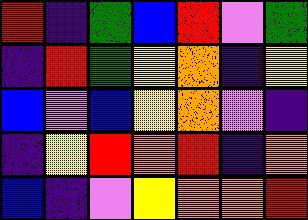[["red", "indigo", "green", "blue", "red", "violet", "green"], ["indigo", "red", "green", "yellow", "orange", "indigo", "yellow"], ["blue", "violet", "blue", "yellow", "orange", "violet", "indigo"], ["indigo", "yellow", "red", "orange", "red", "indigo", "orange"], ["blue", "indigo", "violet", "yellow", "orange", "orange", "red"]]